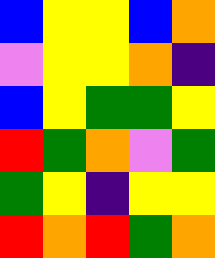[["blue", "yellow", "yellow", "blue", "orange"], ["violet", "yellow", "yellow", "orange", "indigo"], ["blue", "yellow", "green", "green", "yellow"], ["red", "green", "orange", "violet", "green"], ["green", "yellow", "indigo", "yellow", "yellow"], ["red", "orange", "red", "green", "orange"]]